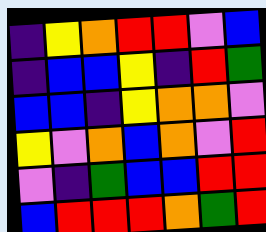[["indigo", "yellow", "orange", "red", "red", "violet", "blue"], ["indigo", "blue", "blue", "yellow", "indigo", "red", "green"], ["blue", "blue", "indigo", "yellow", "orange", "orange", "violet"], ["yellow", "violet", "orange", "blue", "orange", "violet", "red"], ["violet", "indigo", "green", "blue", "blue", "red", "red"], ["blue", "red", "red", "red", "orange", "green", "red"]]